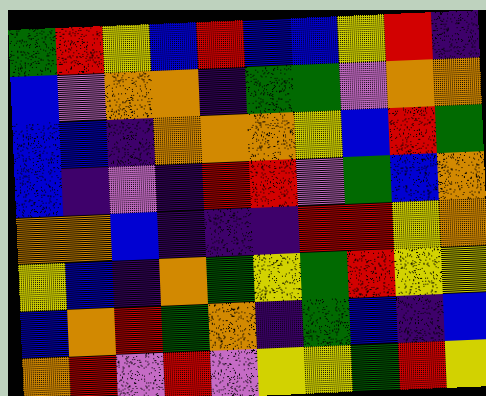[["green", "red", "yellow", "blue", "red", "blue", "blue", "yellow", "red", "indigo"], ["blue", "violet", "orange", "orange", "indigo", "green", "green", "violet", "orange", "orange"], ["blue", "blue", "indigo", "orange", "orange", "orange", "yellow", "blue", "red", "green"], ["blue", "indigo", "violet", "indigo", "red", "red", "violet", "green", "blue", "orange"], ["orange", "orange", "blue", "indigo", "indigo", "indigo", "red", "red", "yellow", "orange"], ["yellow", "blue", "indigo", "orange", "green", "yellow", "green", "red", "yellow", "yellow"], ["blue", "orange", "red", "green", "orange", "indigo", "green", "blue", "indigo", "blue"], ["orange", "red", "violet", "red", "violet", "yellow", "yellow", "green", "red", "yellow"]]